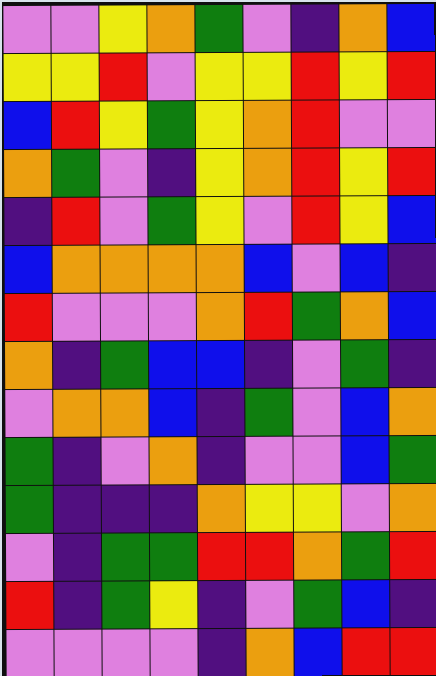[["violet", "violet", "yellow", "orange", "green", "violet", "indigo", "orange", "blue"], ["yellow", "yellow", "red", "violet", "yellow", "yellow", "red", "yellow", "red"], ["blue", "red", "yellow", "green", "yellow", "orange", "red", "violet", "violet"], ["orange", "green", "violet", "indigo", "yellow", "orange", "red", "yellow", "red"], ["indigo", "red", "violet", "green", "yellow", "violet", "red", "yellow", "blue"], ["blue", "orange", "orange", "orange", "orange", "blue", "violet", "blue", "indigo"], ["red", "violet", "violet", "violet", "orange", "red", "green", "orange", "blue"], ["orange", "indigo", "green", "blue", "blue", "indigo", "violet", "green", "indigo"], ["violet", "orange", "orange", "blue", "indigo", "green", "violet", "blue", "orange"], ["green", "indigo", "violet", "orange", "indigo", "violet", "violet", "blue", "green"], ["green", "indigo", "indigo", "indigo", "orange", "yellow", "yellow", "violet", "orange"], ["violet", "indigo", "green", "green", "red", "red", "orange", "green", "red"], ["red", "indigo", "green", "yellow", "indigo", "violet", "green", "blue", "indigo"], ["violet", "violet", "violet", "violet", "indigo", "orange", "blue", "red", "red"]]